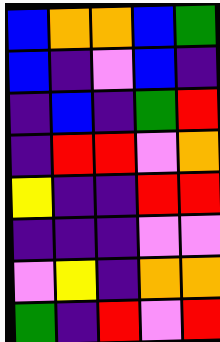[["blue", "orange", "orange", "blue", "green"], ["blue", "indigo", "violet", "blue", "indigo"], ["indigo", "blue", "indigo", "green", "red"], ["indigo", "red", "red", "violet", "orange"], ["yellow", "indigo", "indigo", "red", "red"], ["indigo", "indigo", "indigo", "violet", "violet"], ["violet", "yellow", "indigo", "orange", "orange"], ["green", "indigo", "red", "violet", "red"]]